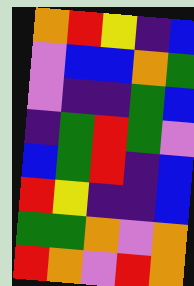[["orange", "red", "yellow", "indigo", "blue"], ["violet", "blue", "blue", "orange", "green"], ["violet", "indigo", "indigo", "green", "blue"], ["indigo", "green", "red", "green", "violet"], ["blue", "green", "red", "indigo", "blue"], ["red", "yellow", "indigo", "indigo", "blue"], ["green", "green", "orange", "violet", "orange"], ["red", "orange", "violet", "red", "orange"]]